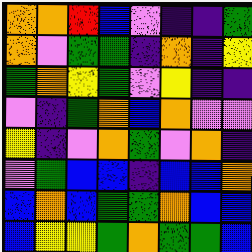[["orange", "orange", "red", "blue", "violet", "indigo", "indigo", "green"], ["orange", "violet", "green", "green", "indigo", "orange", "indigo", "yellow"], ["green", "orange", "yellow", "green", "violet", "yellow", "indigo", "indigo"], ["violet", "indigo", "green", "orange", "blue", "orange", "violet", "violet"], ["yellow", "indigo", "violet", "orange", "green", "violet", "orange", "indigo"], ["violet", "green", "blue", "blue", "indigo", "blue", "blue", "orange"], ["blue", "orange", "blue", "green", "green", "orange", "blue", "blue"], ["blue", "yellow", "yellow", "green", "orange", "green", "green", "blue"]]